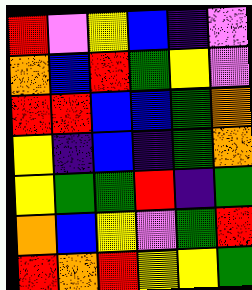[["red", "violet", "yellow", "blue", "indigo", "violet"], ["orange", "blue", "red", "green", "yellow", "violet"], ["red", "red", "blue", "blue", "green", "orange"], ["yellow", "indigo", "blue", "indigo", "green", "orange"], ["yellow", "green", "green", "red", "indigo", "green"], ["orange", "blue", "yellow", "violet", "green", "red"], ["red", "orange", "red", "yellow", "yellow", "green"]]